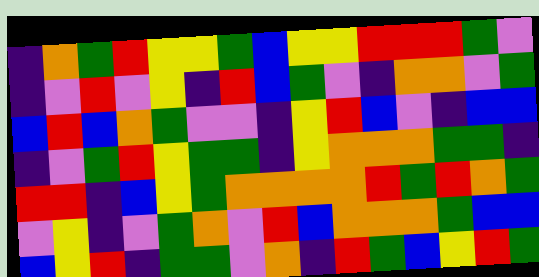[["indigo", "orange", "green", "red", "yellow", "yellow", "green", "blue", "yellow", "yellow", "red", "red", "red", "green", "violet"], ["indigo", "violet", "red", "violet", "yellow", "indigo", "red", "blue", "green", "violet", "indigo", "orange", "orange", "violet", "green"], ["blue", "red", "blue", "orange", "green", "violet", "violet", "indigo", "yellow", "red", "blue", "violet", "indigo", "blue", "blue"], ["indigo", "violet", "green", "red", "yellow", "green", "green", "indigo", "yellow", "orange", "orange", "orange", "green", "green", "indigo"], ["red", "red", "indigo", "blue", "yellow", "green", "orange", "orange", "orange", "orange", "red", "green", "red", "orange", "green"], ["violet", "yellow", "indigo", "violet", "green", "orange", "violet", "red", "blue", "orange", "orange", "orange", "green", "blue", "blue"], ["blue", "yellow", "red", "indigo", "green", "green", "violet", "orange", "indigo", "red", "green", "blue", "yellow", "red", "green"]]